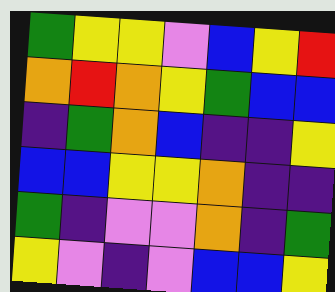[["green", "yellow", "yellow", "violet", "blue", "yellow", "red"], ["orange", "red", "orange", "yellow", "green", "blue", "blue"], ["indigo", "green", "orange", "blue", "indigo", "indigo", "yellow"], ["blue", "blue", "yellow", "yellow", "orange", "indigo", "indigo"], ["green", "indigo", "violet", "violet", "orange", "indigo", "green"], ["yellow", "violet", "indigo", "violet", "blue", "blue", "yellow"]]